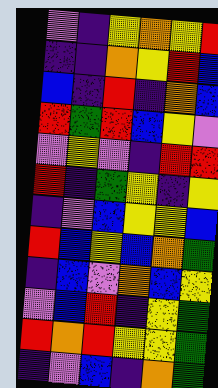[["violet", "indigo", "yellow", "orange", "yellow", "red"], ["indigo", "indigo", "orange", "yellow", "red", "blue"], ["blue", "indigo", "red", "indigo", "orange", "blue"], ["red", "green", "red", "blue", "yellow", "violet"], ["violet", "yellow", "violet", "indigo", "red", "red"], ["red", "indigo", "green", "yellow", "indigo", "yellow"], ["indigo", "violet", "blue", "yellow", "yellow", "blue"], ["red", "blue", "yellow", "blue", "orange", "green"], ["indigo", "blue", "violet", "orange", "blue", "yellow"], ["violet", "blue", "red", "indigo", "yellow", "green"], ["red", "orange", "red", "yellow", "yellow", "green"], ["indigo", "violet", "blue", "indigo", "orange", "green"]]